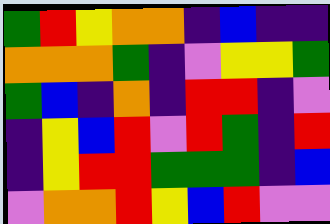[["green", "red", "yellow", "orange", "orange", "indigo", "blue", "indigo", "indigo"], ["orange", "orange", "orange", "green", "indigo", "violet", "yellow", "yellow", "green"], ["green", "blue", "indigo", "orange", "indigo", "red", "red", "indigo", "violet"], ["indigo", "yellow", "blue", "red", "violet", "red", "green", "indigo", "red"], ["indigo", "yellow", "red", "red", "green", "green", "green", "indigo", "blue"], ["violet", "orange", "orange", "red", "yellow", "blue", "red", "violet", "violet"]]